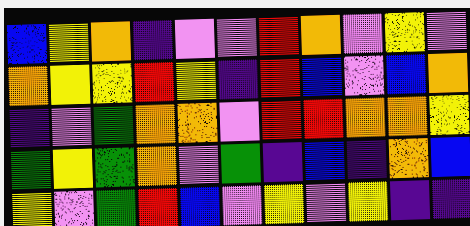[["blue", "yellow", "orange", "indigo", "violet", "violet", "red", "orange", "violet", "yellow", "violet"], ["orange", "yellow", "yellow", "red", "yellow", "indigo", "red", "blue", "violet", "blue", "orange"], ["indigo", "violet", "green", "orange", "orange", "violet", "red", "red", "orange", "orange", "yellow"], ["green", "yellow", "green", "orange", "violet", "green", "indigo", "blue", "indigo", "orange", "blue"], ["yellow", "violet", "green", "red", "blue", "violet", "yellow", "violet", "yellow", "indigo", "indigo"]]